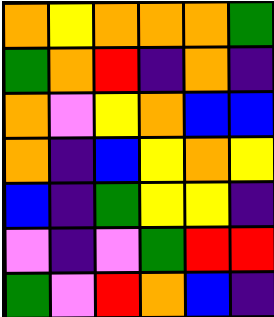[["orange", "yellow", "orange", "orange", "orange", "green"], ["green", "orange", "red", "indigo", "orange", "indigo"], ["orange", "violet", "yellow", "orange", "blue", "blue"], ["orange", "indigo", "blue", "yellow", "orange", "yellow"], ["blue", "indigo", "green", "yellow", "yellow", "indigo"], ["violet", "indigo", "violet", "green", "red", "red"], ["green", "violet", "red", "orange", "blue", "indigo"]]